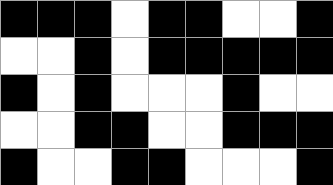[["black", "black", "black", "white", "black", "black", "white", "white", "black"], ["white", "white", "black", "white", "black", "black", "black", "black", "black"], ["black", "white", "black", "white", "white", "white", "black", "white", "white"], ["white", "white", "black", "black", "white", "white", "black", "black", "black"], ["black", "white", "white", "black", "black", "white", "white", "white", "black"]]